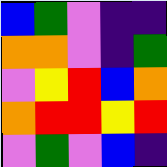[["blue", "green", "violet", "indigo", "indigo"], ["orange", "orange", "violet", "indigo", "green"], ["violet", "yellow", "red", "blue", "orange"], ["orange", "red", "red", "yellow", "red"], ["violet", "green", "violet", "blue", "indigo"]]